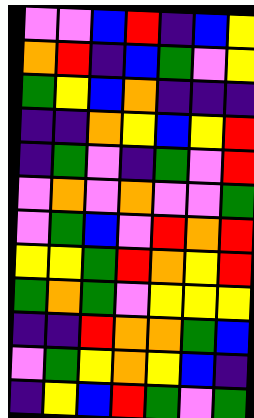[["violet", "violet", "blue", "red", "indigo", "blue", "yellow"], ["orange", "red", "indigo", "blue", "green", "violet", "yellow"], ["green", "yellow", "blue", "orange", "indigo", "indigo", "indigo"], ["indigo", "indigo", "orange", "yellow", "blue", "yellow", "red"], ["indigo", "green", "violet", "indigo", "green", "violet", "red"], ["violet", "orange", "violet", "orange", "violet", "violet", "green"], ["violet", "green", "blue", "violet", "red", "orange", "red"], ["yellow", "yellow", "green", "red", "orange", "yellow", "red"], ["green", "orange", "green", "violet", "yellow", "yellow", "yellow"], ["indigo", "indigo", "red", "orange", "orange", "green", "blue"], ["violet", "green", "yellow", "orange", "yellow", "blue", "indigo"], ["indigo", "yellow", "blue", "red", "green", "violet", "green"]]